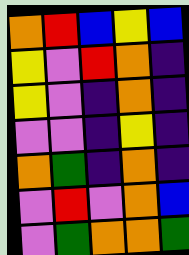[["orange", "red", "blue", "yellow", "blue"], ["yellow", "violet", "red", "orange", "indigo"], ["yellow", "violet", "indigo", "orange", "indigo"], ["violet", "violet", "indigo", "yellow", "indigo"], ["orange", "green", "indigo", "orange", "indigo"], ["violet", "red", "violet", "orange", "blue"], ["violet", "green", "orange", "orange", "green"]]